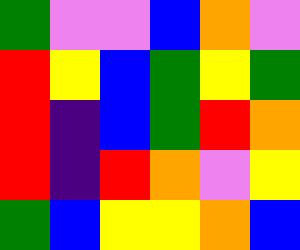[["green", "violet", "violet", "blue", "orange", "violet"], ["red", "yellow", "blue", "green", "yellow", "green"], ["red", "indigo", "blue", "green", "red", "orange"], ["red", "indigo", "red", "orange", "violet", "yellow"], ["green", "blue", "yellow", "yellow", "orange", "blue"]]